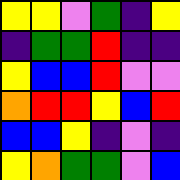[["yellow", "yellow", "violet", "green", "indigo", "yellow"], ["indigo", "green", "green", "red", "indigo", "indigo"], ["yellow", "blue", "blue", "red", "violet", "violet"], ["orange", "red", "red", "yellow", "blue", "red"], ["blue", "blue", "yellow", "indigo", "violet", "indigo"], ["yellow", "orange", "green", "green", "violet", "blue"]]